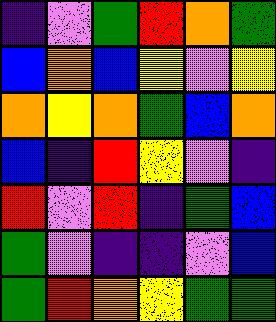[["indigo", "violet", "green", "red", "orange", "green"], ["blue", "orange", "blue", "yellow", "violet", "yellow"], ["orange", "yellow", "orange", "green", "blue", "orange"], ["blue", "indigo", "red", "yellow", "violet", "indigo"], ["red", "violet", "red", "indigo", "green", "blue"], ["green", "violet", "indigo", "indigo", "violet", "blue"], ["green", "red", "orange", "yellow", "green", "green"]]